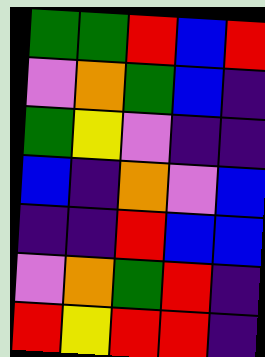[["green", "green", "red", "blue", "red"], ["violet", "orange", "green", "blue", "indigo"], ["green", "yellow", "violet", "indigo", "indigo"], ["blue", "indigo", "orange", "violet", "blue"], ["indigo", "indigo", "red", "blue", "blue"], ["violet", "orange", "green", "red", "indigo"], ["red", "yellow", "red", "red", "indigo"]]